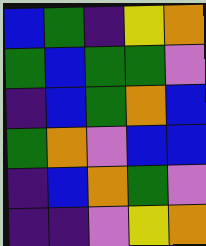[["blue", "green", "indigo", "yellow", "orange"], ["green", "blue", "green", "green", "violet"], ["indigo", "blue", "green", "orange", "blue"], ["green", "orange", "violet", "blue", "blue"], ["indigo", "blue", "orange", "green", "violet"], ["indigo", "indigo", "violet", "yellow", "orange"]]